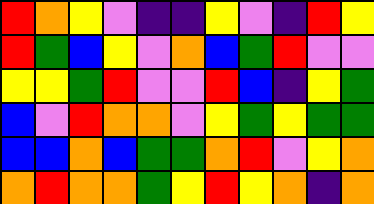[["red", "orange", "yellow", "violet", "indigo", "indigo", "yellow", "violet", "indigo", "red", "yellow"], ["red", "green", "blue", "yellow", "violet", "orange", "blue", "green", "red", "violet", "violet"], ["yellow", "yellow", "green", "red", "violet", "violet", "red", "blue", "indigo", "yellow", "green"], ["blue", "violet", "red", "orange", "orange", "violet", "yellow", "green", "yellow", "green", "green"], ["blue", "blue", "orange", "blue", "green", "green", "orange", "red", "violet", "yellow", "orange"], ["orange", "red", "orange", "orange", "green", "yellow", "red", "yellow", "orange", "indigo", "orange"]]